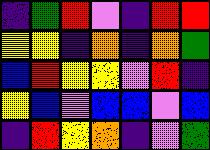[["indigo", "green", "red", "violet", "indigo", "red", "red"], ["yellow", "yellow", "indigo", "orange", "indigo", "orange", "green"], ["blue", "red", "yellow", "yellow", "violet", "red", "indigo"], ["yellow", "blue", "violet", "blue", "blue", "violet", "blue"], ["indigo", "red", "yellow", "orange", "indigo", "violet", "green"]]